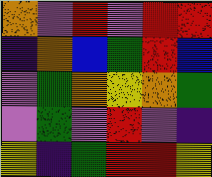[["orange", "violet", "red", "violet", "red", "red"], ["indigo", "orange", "blue", "green", "red", "blue"], ["violet", "green", "orange", "yellow", "orange", "green"], ["violet", "green", "violet", "red", "violet", "indigo"], ["yellow", "indigo", "green", "red", "red", "yellow"]]